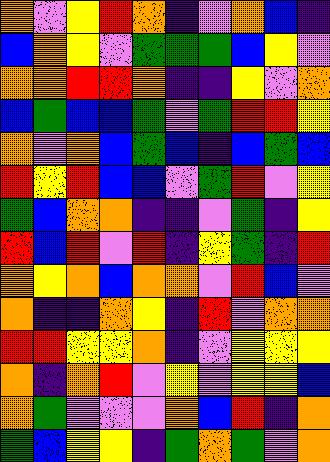[["orange", "violet", "yellow", "red", "orange", "indigo", "violet", "orange", "blue", "indigo"], ["blue", "orange", "yellow", "violet", "green", "green", "green", "blue", "yellow", "violet"], ["orange", "orange", "red", "red", "orange", "indigo", "indigo", "yellow", "violet", "orange"], ["blue", "green", "blue", "blue", "green", "violet", "green", "red", "red", "yellow"], ["orange", "violet", "orange", "blue", "green", "blue", "indigo", "blue", "green", "blue"], ["red", "yellow", "red", "blue", "blue", "violet", "green", "red", "violet", "yellow"], ["green", "blue", "orange", "orange", "indigo", "indigo", "violet", "green", "indigo", "yellow"], ["red", "blue", "red", "violet", "red", "indigo", "yellow", "green", "indigo", "red"], ["orange", "yellow", "orange", "blue", "orange", "orange", "violet", "red", "blue", "violet"], ["orange", "indigo", "indigo", "orange", "yellow", "indigo", "red", "violet", "orange", "orange"], ["red", "red", "yellow", "yellow", "orange", "indigo", "violet", "yellow", "yellow", "yellow"], ["orange", "indigo", "orange", "red", "violet", "yellow", "violet", "yellow", "yellow", "blue"], ["orange", "green", "violet", "violet", "violet", "orange", "blue", "red", "indigo", "orange"], ["green", "blue", "yellow", "yellow", "indigo", "green", "orange", "green", "violet", "orange"]]